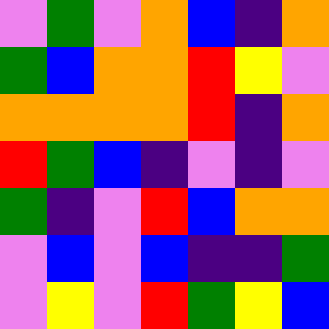[["violet", "green", "violet", "orange", "blue", "indigo", "orange"], ["green", "blue", "orange", "orange", "red", "yellow", "violet"], ["orange", "orange", "orange", "orange", "red", "indigo", "orange"], ["red", "green", "blue", "indigo", "violet", "indigo", "violet"], ["green", "indigo", "violet", "red", "blue", "orange", "orange"], ["violet", "blue", "violet", "blue", "indigo", "indigo", "green"], ["violet", "yellow", "violet", "red", "green", "yellow", "blue"]]